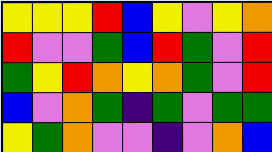[["yellow", "yellow", "yellow", "red", "blue", "yellow", "violet", "yellow", "orange"], ["red", "violet", "violet", "green", "blue", "red", "green", "violet", "red"], ["green", "yellow", "red", "orange", "yellow", "orange", "green", "violet", "red"], ["blue", "violet", "orange", "green", "indigo", "green", "violet", "green", "green"], ["yellow", "green", "orange", "violet", "violet", "indigo", "violet", "orange", "blue"]]